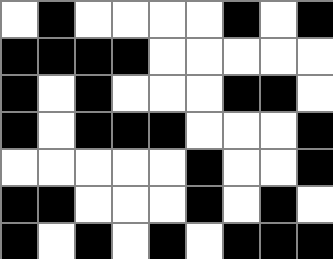[["white", "black", "white", "white", "white", "white", "black", "white", "black"], ["black", "black", "black", "black", "white", "white", "white", "white", "white"], ["black", "white", "black", "white", "white", "white", "black", "black", "white"], ["black", "white", "black", "black", "black", "white", "white", "white", "black"], ["white", "white", "white", "white", "white", "black", "white", "white", "black"], ["black", "black", "white", "white", "white", "black", "white", "black", "white"], ["black", "white", "black", "white", "black", "white", "black", "black", "black"]]